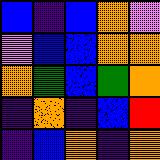[["blue", "indigo", "blue", "orange", "violet"], ["violet", "blue", "blue", "orange", "orange"], ["orange", "green", "blue", "green", "orange"], ["indigo", "orange", "indigo", "blue", "red"], ["indigo", "blue", "orange", "indigo", "orange"]]